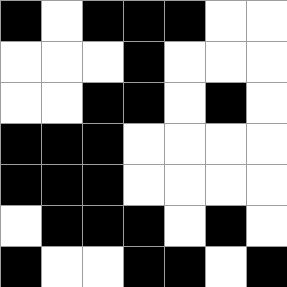[["black", "white", "black", "black", "black", "white", "white"], ["white", "white", "white", "black", "white", "white", "white"], ["white", "white", "black", "black", "white", "black", "white"], ["black", "black", "black", "white", "white", "white", "white"], ["black", "black", "black", "white", "white", "white", "white"], ["white", "black", "black", "black", "white", "black", "white"], ["black", "white", "white", "black", "black", "white", "black"]]